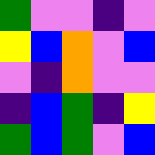[["green", "violet", "violet", "indigo", "violet"], ["yellow", "blue", "orange", "violet", "blue"], ["violet", "indigo", "orange", "violet", "violet"], ["indigo", "blue", "green", "indigo", "yellow"], ["green", "blue", "green", "violet", "blue"]]